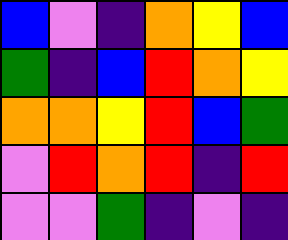[["blue", "violet", "indigo", "orange", "yellow", "blue"], ["green", "indigo", "blue", "red", "orange", "yellow"], ["orange", "orange", "yellow", "red", "blue", "green"], ["violet", "red", "orange", "red", "indigo", "red"], ["violet", "violet", "green", "indigo", "violet", "indigo"]]